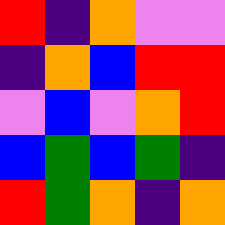[["red", "indigo", "orange", "violet", "violet"], ["indigo", "orange", "blue", "red", "red"], ["violet", "blue", "violet", "orange", "red"], ["blue", "green", "blue", "green", "indigo"], ["red", "green", "orange", "indigo", "orange"]]